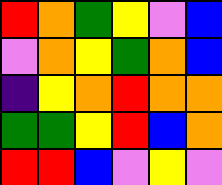[["red", "orange", "green", "yellow", "violet", "blue"], ["violet", "orange", "yellow", "green", "orange", "blue"], ["indigo", "yellow", "orange", "red", "orange", "orange"], ["green", "green", "yellow", "red", "blue", "orange"], ["red", "red", "blue", "violet", "yellow", "violet"]]